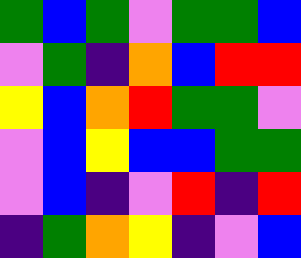[["green", "blue", "green", "violet", "green", "green", "blue"], ["violet", "green", "indigo", "orange", "blue", "red", "red"], ["yellow", "blue", "orange", "red", "green", "green", "violet"], ["violet", "blue", "yellow", "blue", "blue", "green", "green"], ["violet", "blue", "indigo", "violet", "red", "indigo", "red"], ["indigo", "green", "orange", "yellow", "indigo", "violet", "blue"]]